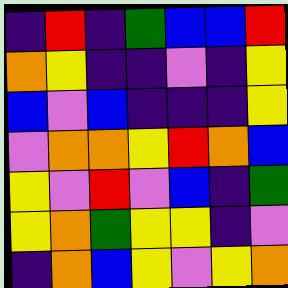[["indigo", "red", "indigo", "green", "blue", "blue", "red"], ["orange", "yellow", "indigo", "indigo", "violet", "indigo", "yellow"], ["blue", "violet", "blue", "indigo", "indigo", "indigo", "yellow"], ["violet", "orange", "orange", "yellow", "red", "orange", "blue"], ["yellow", "violet", "red", "violet", "blue", "indigo", "green"], ["yellow", "orange", "green", "yellow", "yellow", "indigo", "violet"], ["indigo", "orange", "blue", "yellow", "violet", "yellow", "orange"]]